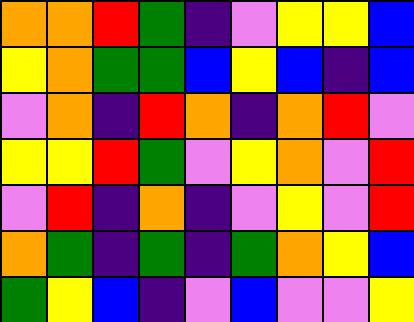[["orange", "orange", "red", "green", "indigo", "violet", "yellow", "yellow", "blue"], ["yellow", "orange", "green", "green", "blue", "yellow", "blue", "indigo", "blue"], ["violet", "orange", "indigo", "red", "orange", "indigo", "orange", "red", "violet"], ["yellow", "yellow", "red", "green", "violet", "yellow", "orange", "violet", "red"], ["violet", "red", "indigo", "orange", "indigo", "violet", "yellow", "violet", "red"], ["orange", "green", "indigo", "green", "indigo", "green", "orange", "yellow", "blue"], ["green", "yellow", "blue", "indigo", "violet", "blue", "violet", "violet", "yellow"]]